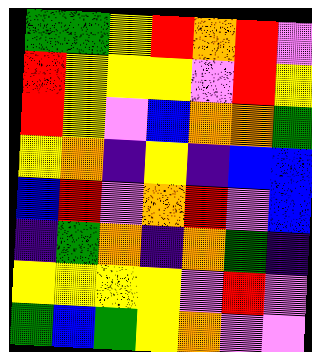[["green", "green", "yellow", "red", "orange", "red", "violet"], ["red", "yellow", "yellow", "yellow", "violet", "red", "yellow"], ["red", "yellow", "violet", "blue", "orange", "orange", "green"], ["yellow", "orange", "indigo", "yellow", "indigo", "blue", "blue"], ["blue", "red", "violet", "orange", "red", "violet", "blue"], ["indigo", "green", "orange", "indigo", "orange", "green", "indigo"], ["yellow", "yellow", "yellow", "yellow", "violet", "red", "violet"], ["green", "blue", "green", "yellow", "orange", "violet", "violet"]]